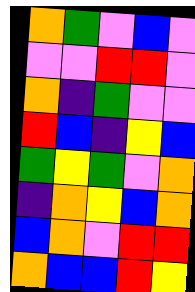[["orange", "green", "violet", "blue", "violet"], ["violet", "violet", "red", "red", "violet"], ["orange", "indigo", "green", "violet", "violet"], ["red", "blue", "indigo", "yellow", "blue"], ["green", "yellow", "green", "violet", "orange"], ["indigo", "orange", "yellow", "blue", "orange"], ["blue", "orange", "violet", "red", "red"], ["orange", "blue", "blue", "red", "yellow"]]